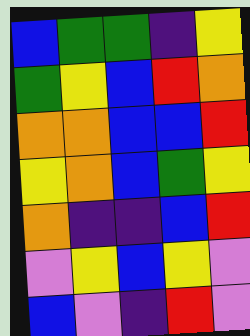[["blue", "green", "green", "indigo", "yellow"], ["green", "yellow", "blue", "red", "orange"], ["orange", "orange", "blue", "blue", "red"], ["yellow", "orange", "blue", "green", "yellow"], ["orange", "indigo", "indigo", "blue", "red"], ["violet", "yellow", "blue", "yellow", "violet"], ["blue", "violet", "indigo", "red", "violet"]]